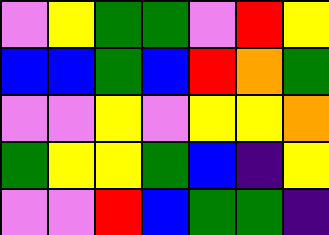[["violet", "yellow", "green", "green", "violet", "red", "yellow"], ["blue", "blue", "green", "blue", "red", "orange", "green"], ["violet", "violet", "yellow", "violet", "yellow", "yellow", "orange"], ["green", "yellow", "yellow", "green", "blue", "indigo", "yellow"], ["violet", "violet", "red", "blue", "green", "green", "indigo"]]